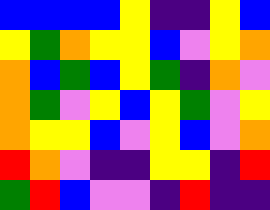[["blue", "blue", "blue", "blue", "yellow", "indigo", "indigo", "yellow", "blue"], ["yellow", "green", "orange", "yellow", "yellow", "blue", "violet", "yellow", "orange"], ["orange", "blue", "green", "blue", "yellow", "green", "indigo", "orange", "violet"], ["orange", "green", "violet", "yellow", "blue", "yellow", "green", "violet", "yellow"], ["orange", "yellow", "yellow", "blue", "violet", "yellow", "blue", "violet", "orange"], ["red", "orange", "violet", "indigo", "indigo", "yellow", "yellow", "indigo", "red"], ["green", "red", "blue", "violet", "violet", "indigo", "red", "indigo", "indigo"]]